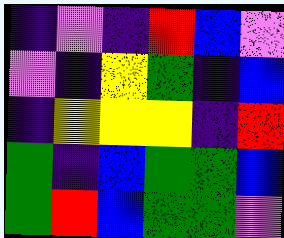[["indigo", "violet", "indigo", "red", "blue", "violet"], ["violet", "indigo", "yellow", "green", "indigo", "blue"], ["indigo", "yellow", "yellow", "yellow", "indigo", "red"], ["green", "indigo", "blue", "green", "green", "blue"], ["green", "red", "blue", "green", "green", "violet"]]